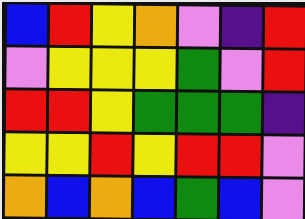[["blue", "red", "yellow", "orange", "violet", "indigo", "red"], ["violet", "yellow", "yellow", "yellow", "green", "violet", "red"], ["red", "red", "yellow", "green", "green", "green", "indigo"], ["yellow", "yellow", "red", "yellow", "red", "red", "violet"], ["orange", "blue", "orange", "blue", "green", "blue", "violet"]]